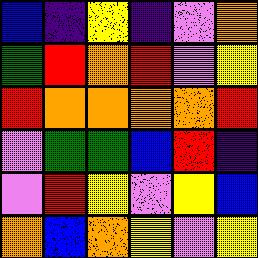[["blue", "indigo", "yellow", "indigo", "violet", "orange"], ["green", "red", "orange", "red", "violet", "yellow"], ["red", "orange", "orange", "orange", "orange", "red"], ["violet", "green", "green", "blue", "red", "indigo"], ["violet", "red", "yellow", "violet", "yellow", "blue"], ["orange", "blue", "orange", "yellow", "violet", "yellow"]]